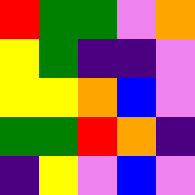[["red", "green", "green", "violet", "orange"], ["yellow", "green", "indigo", "indigo", "violet"], ["yellow", "yellow", "orange", "blue", "violet"], ["green", "green", "red", "orange", "indigo"], ["indigo", "yellow", "violet", "blue", "violet"]]